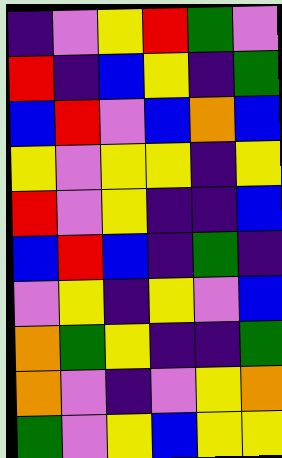[["indigo", "violet", "yellow", "red", "green", "violet"], ["red", "indigo", "blue", "yellow", "indigo", "green"], ["blue", "red", "violet", "blue", "orange", "blue"], ["yellow", "violet", "yellow", "yellow", "indigo", "yellow"], ["red", "violet", "yellow", "indigo", "indigo", "blue"], ["blue", "red", "blue", "indigo", "green", "indigo"], ["violet", "yellow", "indigo", "yellow", "violet", "blue"], ["orange", "green", "yellow", "indigo", "indigo", "green"], ["orange", "violet", "indigo", "violet", "yellow", "orange"], ["green", "violet", "yellow", "blue", "yellow", "yellow"]]